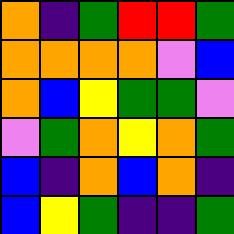[["orange", "indigo", "green", "red", "red", "green"], ["orange", "orange", "orange", "orange", "violet", "blue"], ["orange", "blue", "yellow", "green", "green", "violet"], ["violet", "green", "orange", "yellow", "orange", "green"], ["blue", "indigo", "orange", "blue", "orange", "indigo"], ["blue", "yellow", "green", "indigo", "indigo", "green"]]